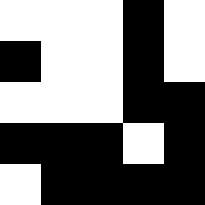[["white", "white", "white", "black", "white"], ["black", "white", "white", "black", "white"], ["white", "white", "white", "black", "black"], ["black", "black", "black", "white", "black"], ["white", "black", "black", "black", "black"]]